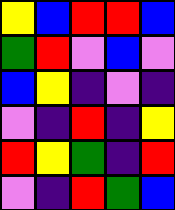[["yellow", "blue", "red", "red", "blue"], ["green", "red", "violet", "blue", "violet"], ["blue", "yellow", "indigo", "violet", "indigo"], ["violet", "indigo", "red", "indigo", "yellow"], ["red", "yellow", "green", "indigo", "red"], ["violet", "indigo", "red", "green", "blue"]]